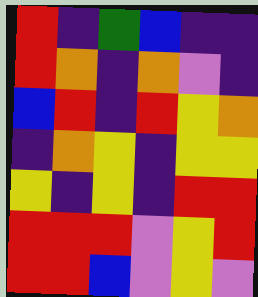[["red", "indigo", "green", "blue", "indigo", "indigo"], ["red", "orange", "indigo", "orange", "violet", "indigo"], ["blue", "red", "indigo", "red", "yellow", "orange"], ["indigo", "orange", "yellow", "indigo", "yellow", "yellow"], ["yellow", "indigo", "yellow", "indigo", "red", "red"], ["red", "red", "red", "violet", "yellow", "red"], ["red", "red", "blue", "violet", "yellow", "violet"]]